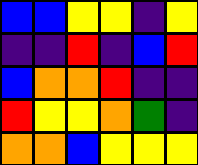[["blue", "blue", "yellow", "yellow", "indigo", "yellow"], ["indigo", "indigo", "red", "indigo", "blue", "red"], ["blue", "orange", "orange", "red", "indigo", "indigo"], ["red", "yellow", "yellow", "orange", "green", "indigo"], ["orange", "orange", "blue", "yellow", "yellow", "yellow"]]